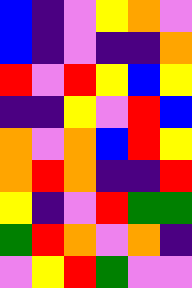[["blue", "indigo", "violet", "yellow", "orange", "violet"], ["blue", "indigo", "violet", "indigo", "indigo", "orange"], ["red", "violet", "red", "yellow", "blue", "yellow"], ["indigo", "indigo", "yellow", "violet", "red", "blue"], ["orange", "violet", "orange", "blue", "red", "yellow"], ["orange", "red", "orange", "indigo", "indigo", "red"], ["yellow", "indigo", "violet", "red", "green", "green"], ["green", "red", "orange", "violet", "orange", "indigo"], ["violet", "yellow", "red", "green", "violet", "violet"]]